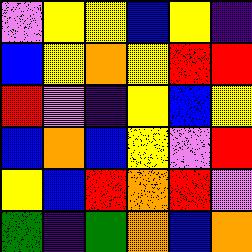[["violet", "yellow", "yellow", "blue", "yellow", "indigo"], ["blue", "yellow", "orange", "yellow", "red", "red"], ["red", "violet", "indigo", "yellow", "blue", "yellow"], ["blue", "orange", "blue", "yellow", "violet", "red"], ["yellow", "blue", "red", "orange", "red", "violet"], ["green", "indigo", "green", "orange", "blue", "orange"]]